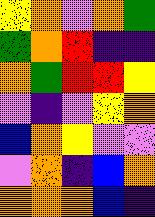[["yellow", "orange", "violet", "orange", "green"], ["green", "orange", "red", "indigo", "indigo"], ["orange", "green", "red", "red", "yellow"], ["violet", "indigo", "violet", "yellow", "orange"], ["blue", "orange", "yellow", "violet", "violet"], ["violet", "orange", "indigo", "blue", "orange"], ["orange", "orange", "orange", "blue", "indigo"]]